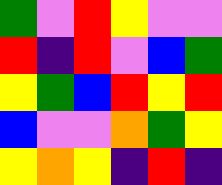[["green", "violet", "red", "yellow", "violet", "violet"], ["red", "indigo", "red", "violet", "blue", "green"], ["yellow", "green", "blue", "red", "yellow", "red"], ["blue", "violet", "violet", "orange", "green", "yellow"], ["yellow", "orange", "yellow", "indigo", "red", "indigo"]]